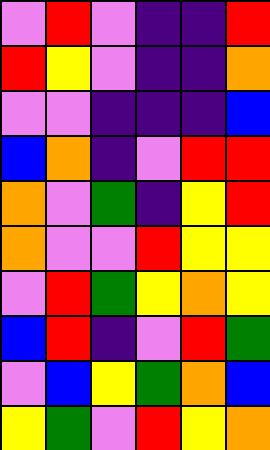[["violet", "red", "violet", "indigo", "indigo", "red"], ["red", "yellow", "violet", "indigo", "indigo", "orange"], ["violet", "violet", "indigo", "indigo", "indigo", "blue"], ["blue", "orange", "indigo", "violet", "red", "red"], ["orange", "violet", "green", "indigo", "yellow", "red"], ["orange", "violet", "violet", "red", "yellow", "yellow"], ["violet", "red", "green", "yellow", "orange", "yellow"], ["blue", "red", "indigo", "violet", "red", "green"], ["violet", "blue", "yellow", "green", "orange", "blue"], ["yellow", "green", "violet", "red", "yellow", "orange"]]